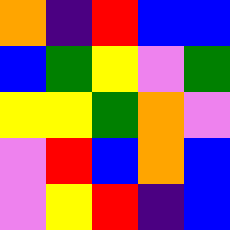[["orange", "indigo", "red", "blue", "blue"], ["blue", "green", "yellow", "violet", "green"], ["yellow", "yellow", "green", "orange", "violet"], ["violet", "red", "blue", "orange", "blue"], ["violet", "yellow", "red", "indigo", "blue"]]